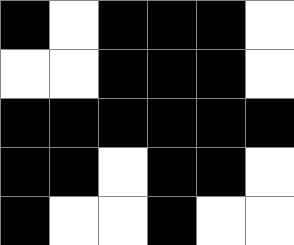[["black", "white", "black", "black", "black", "white"], ["white", "white", "black", "black", "black", "white"], ["black", "black", "black", "black", "black", "black"], ["black", "black", "white", "black", "black", "white"], ["black", "white", "white", "black", "white", "white"]]